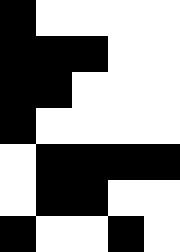[["black", "white", "white", "white", "white"], ["black", "black", "black", "white", "white"], ["black", "black", "white", "white", "white"], ["black", "white", "white", "white", "white"], ["white", "black", "black", "black", "black"], ["white", "black", "black", "white", "white"], ["black", "white", "white", "black", "white"]]